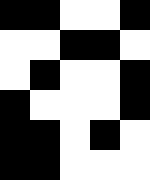[["black", "black", "white", "white", "black"], ["white", "white", "black", "black", "white"], ["white", "black", "white", "white", "black"], ["black", "white", "white", "white", "black"], ["black", "black", "white", "black", "white"], ["black", "black", "white", "white", "white"]]